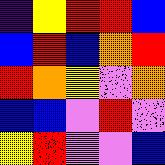[["indigo", "yellow", "red", "red", "blue"], ["blue", "red", "blue", "orange", "red"], ["red", "orange", "yellow", "violet", "orange"], ["blue", "blue", "violet", "red", "violet"], ["yellow", "red", "violet", "violet", "blue"]]